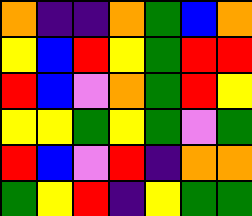[["orange", "indigo", "indigo", "orange", "green", "blue", "orange"], ["yellow", "blue", "red", "yellow", "green", "red", "red"], ["red", "blue", "violet", "orange", "green", "red", "yellow"], ["yellow", "yellow", "green", "yellow", "green", "violet", "green"], ["red", "blue", "violet", "red", "indigo", "orange", "orange"], ["green", "yellow", "red", "indigo", "yellow", "green", "green"]]